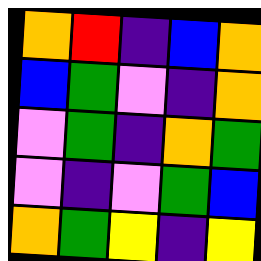[["orange", "red", "indigo", "blue", "orange"], ["blue", "green", "violet", "indigo", "orange"], ["violet", "green", "indigo", "orange", "green"], ["violet", "indigo", "violet", "green", "blue"], ["orange", "green", "yellow", "indigo", "yellow"]]